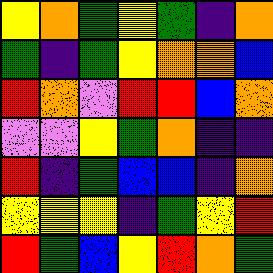[["yellow", "orange", "green", "yellow", "green", "indigo", "orange"], ["green", "indigo", "green", "yellow", "orange", "orange", "blue"], ["red", "orange", "violet", "red", "red", "blue", "orange"], ["violet", "violet", "yellow", "green", "orange", "indigo", "indigo"], ["red", "indigo", "green", "blue", "blue", "indigo", "orange"], ["yellow", "yellow", "yellow", "indigo", "green", "yellow", "red"], ["red", "green", "blue", "yellow", "red", "orange", "green"]]